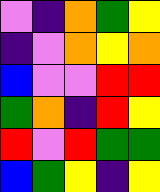[["violet", "indigo", "orange", "green", "yellow"], ["indigo", "violet", "orange", "yellow", "orange"], ["blue", "violet", "violet", "red", "red"], ["green", "orange", "indigo", "red", "yellow"], ["red", "violet", "red", "green", "green"], ["blue", "green", "yellow", "indigo", "yellow"]]